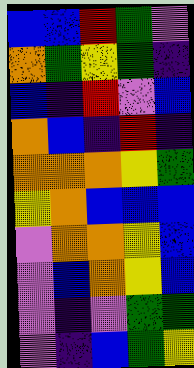[["blue", "blue", "red", "green", "violet"], ["orange", "green", "yellow", "green", "indigo"], ["blue", "indigo", "red", "violet", "blue"], ["orange", "blue", "indigo", "red", "indigo"], ["orange", "orange", "orange", "yellow", "green"], ["yellow", "orange", "blue", "blue", "blue"], ["violet", "orange", "orange", "yellow", "blue"], ["violet", "blue", "orange", "yellow", "blue"], ["violet", "indigo", "violet", "green", "green"], ["violet", "indigo", "blue", "green", "yellow"]]